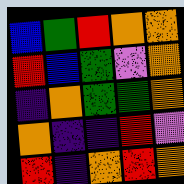[["blue", "green", "red", "orange", "orange"], ["red", "blue", "green", "violet", "orange"], ["indigo", "orange", "green", "green", "orange"], ["orange", "indigo", "indigo", "red", "violet"], ["red", "indigo", "orange", "red", "orange"]]